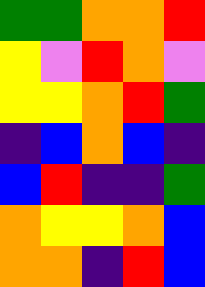[["green", "green", "orange", "orange", "red"], ["yellow", "violet", "red", "orange", "violet"], ["yellow", "yellow", "orange", "red", "green"], ["indigo", "blue", "orange", "blue", "indigo"], ["blue", "red", "indigo", "indigo", "green"], ["orange", "yellow", "yellow", "orange", "blue"], ["orange", "orange", "indigo", "red", "blue"]]